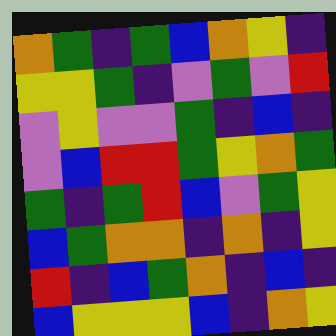[["orange", "green", "indigo", "green", "blue", "orange", "yellow", "indigo"], ["yellow", "yellow", "green", "indigo", "violet", "green", "violet", "red"], ["violet", "yellow", "violet", "violet", "green", "indigo", "blue", "indigo"], ["violet", "blue", "red", "red", "green", "yellow", "orange", "green"], ["green", "indigo", "green", "red", "blue", "violet", "green", "yellow"], ["blue", "green", "orange", "orange", "indigo", "orange", "indigo", "yellow"], ["red", "indigo", "blue", "green", "orange", "indigo", "blue", "indigo"], ["blue", "yellow", "yellow", "yellow", "blue", "indigo", "orange", "yellow"]]